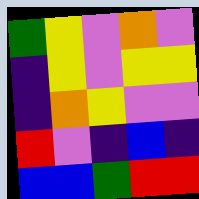[["green", "yellow", "violet", "orange", "violet"], ["indigo", "yellow", "violet", "yellow", "yellow"], ["indigo", "orange", "yellow", "violet", "violet"], ["red", "violet", "indigo", "blue", "indigo"], ["blue", "blue", "green", "red", "red"]]